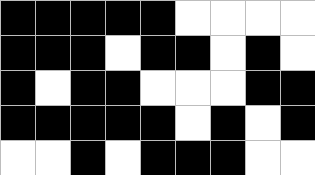[["black", "black", "black", "black", "black", "white", "white", "white", "white"], ["black", "black", "black", "white", "black", "black", "white", "black", "white"], ["black", "white", "black", "black", "white", "white", "white", "black", "black"], ["black", "black", "black", "black", "black", "white", "black", "white", "black"], ["white", "white", "black", "white", "black", "black", "black", "white", "white"]]